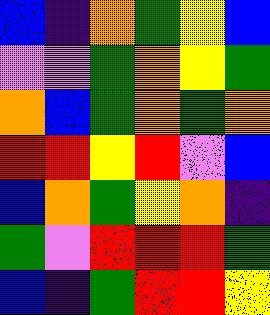[["blue", "indigo", "orange", "green", "yellow", "blue"], ["violet", "violet", "green", "orange", "yellow", "green"], ["orange", "blue", "green", "orange", "green", "orange"], ["red", "red", "yellow", "red", "violet", "blue"], ["blue", "orange", "green", "yellow", "orange", "indigo"], ["green", "violet", "red", "red", "red", "green"], ["blue", "indigo", "green", "red", "red", "yellow"]]